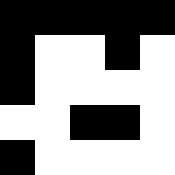[["black", "black", "black", "black", "black"], ["black", "white", "white", "black", "white"], ["black", "white", "white", "white", "white"], ["white", "white", "black", "black", "white"], ["black", "white", "white", "white", "white"]]